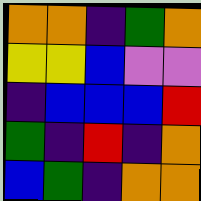[["orange", "orange", "indigo", "green", "orange"], ["yellow", "yellow", "blue", "violet", "violet"], ["indigo", "blue", "blue", "blue", "red"], ["green", "indigo", "red", "indigo", "orange"], ["blue", "green", "indigo", "orange", "orange"]]